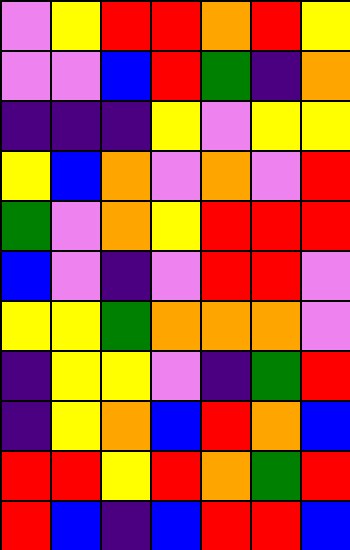[["violet", "yellow", "red", "red", "orange", "red", "yellow"], ["violet", "violet", "blue", "red", "green", "indigo", "orange"], ["indigo", "indigo", "indigo", "yellow", "violet", "yellow", "yellow"], ["yellow", "blue", "orange", "violet", "orange", "violet", "red"], ["green", "violet", "orange", "yellow", "red", "red", "red"], ["blue", "violet", "indigo", "violet", "red", "red", "violet"], ["yellow", "yellow", "green", "orange", "orange", "orange", "violet"], ["indigo", "yellow", "yellow", "violet", "indigo", "green", "red"], ["indigo", "yellow", "orange", "blue", "red", "orange", "blue"], ["red", "red", "yellow", "red", "orange", "green", "red"], ["red", "blue", "indigo", "blue", "red", "red", "blue"]]